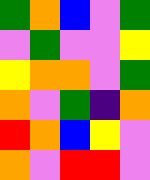[["green", "orange", "blue", "violet", "green"], ["violet", "green", "violet", "violet", "yellow"], ["yellow", "orange", "orange", "violet", "green"], ["orange", "violet", "green", "indigo", "orange"], ["red", "orange", "blue", "yellow", "violet"], ["orange", "violet", "red", "red", "violet"]]